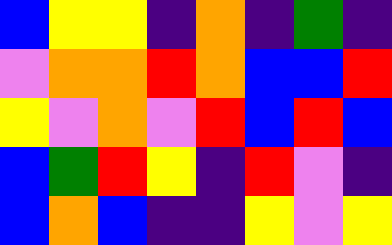[["blue", "yellow", "yellow", "indigo", "orange", "indigo", "green", "indigo"], ["violet", "orange", "orange", "red", "orange", "blue", "blue", "red"], ["yellow", "violet", "orange", "violet", "red", "blue", "red", "blue"], ["blue", "green", "red", "yellow", "indigo", "red", "violet", "indigo"], ["blue", "orange", "blue", "indigo", "indigo", "yellow", "violet", "yellow"]]